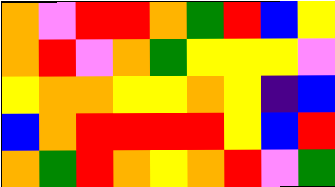[["orange", "violet", "red", "red", "orange", "green", "red", "blue", "yellow"], ["orange", "red", "violet", "orange", "green", "yellow", "yellow", "yellow", "violet"], ["yellow", "orange", "orange", "yellow", "yellow", "orange", "yellow", "indigo", "blue"], ["blue", "orange", "red", "red", "red", "red", "yellow", "blue", "red"], ["orange", "green", "red", "orange", "yellow", "orange", "red", "violet", "green"]]